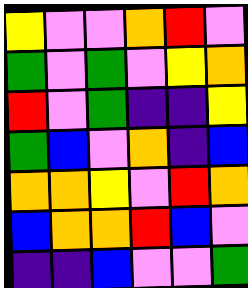[["yellow", "violet", "violet", "orange", "red", "violet"], ["green", "violet", "green", "violet", "yellow", "orange"], ["red", "violet", "green", "indigo", "indigo", "yellow"], ["green", "blue", "violet", "orange", "indigo", "blue"], ["orange", "orange", "yellow", "violet", "red", "orange"], ["blue", "orange", "orange", "red", "blue", "violet"], ["indigo", "indigo", "blue", "violet", "violet", "green"]]